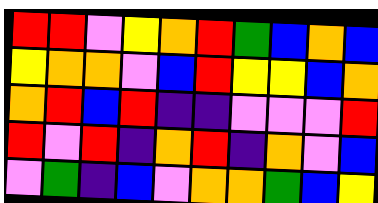[["red", "red", "violet", "yellow", "orange", "red", "green", "blue", "orange", "blue"], ["yellow", "orange", "orange", "violet", "blue", "red", "yellow", "yellow", "blue", "orange"], ["orange", "red", "blue", "red", "indigo", "indigo", "violet", "violet", "violet", "red"], ["red", "violet", "red", "indigo", "orange", "red", "indigo", "orange", "violet", "blue"], ["violet", "green", "indigo", "blue", "violet", "orange", "orange", "green", "blue", "yellow"]]